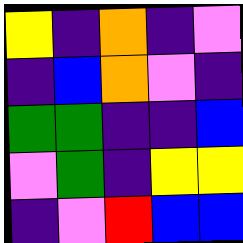[["yellow", "indigo", "orange", "indigo", "violet"], ["indigo", "blue", "orange", "violet", "indigo"], ["green", "green", "indigo", "indigo", "blue"], ["violet", "green", "indigo", "yellow", "yellow"], ["indigo", "violet", "red", "blue", "blue"]]